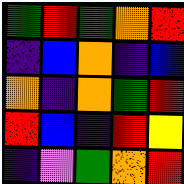[["green", "red", "green", "orange", "red"], ["indigo", "blue", "orange", "indigo", "blue"], ["orange", "indigo", "orange", "green", "red"], ["red", "blue", "indigo", "red", "yellow"], ["indigo", "violet", "green", "orange", "red"]]